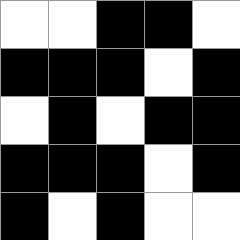[["white", "white", "black", "black", "white"], ["black", "black", "black", "white", "black"], ["white", "black", "white", "black", "black"], ["black", "black", "black", "white", "black"], ["black", "white", "black", "white", "white"]]